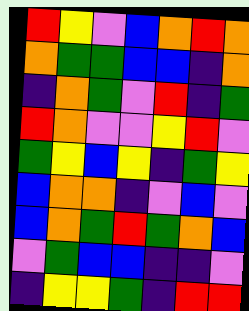[["red", "yellow", "violet", "blue", "orange", "red", "orange"], ["orange", "green", "green", "blue", "blue", "indigo", "orange"], ["indigo", "orange", "green", "violet", "red", "indigo", "green"], ["red", "orange", "violet", "violet", "yellow", "red", "violet"], ["green", "yellow", "blue", "yellow", "indigo", "green", "yellow"], ["blue", "orange", "orange", "indigo", "violet", "blue", "violet"], ["blue", "orange", "green", "red", "green", "orange", "blue"], ["violet", "green", "blue", "blue", "indigo", "indigo", "violet"], ["indigo", "yellow", "yellow", "green", "indigo", "red", "red"]]